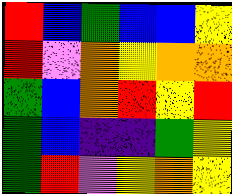[["red", "blue", "green", "blue", "blue", "yellow"], ["red", "violet", "orange", "yellow", "orange", "orange"], ["green", "blue", "orange", "red", "yellow", "red"], ["green", "blue", "indigo", "indigo", "green", "yellow"], ["green", "red", "violet", "yellow", "orange", "yellow"]]